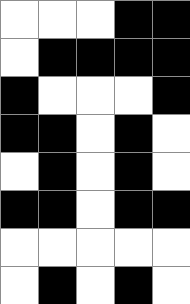[["white", "white", "white", "black", "black"], ["white", "black", "black", "black", "black"], ["black", "white", "white", "white", "black"], ["black", "black", "white", "black", "white"], ["white", "black", "white", "black", "white"], ["black", "black", "white", "black", "black"], ["white", "white", "white", "white", "white"], ["white", "black", "white", "black", "white"]]